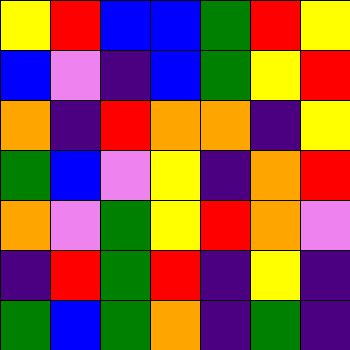[["yellow", "red", "blue", "blue", "green", "red", "yellow"], ["blue", "violet", "indigo", "blue", "green", "yellow", "red"], ["orange", "indigo", "red", "orange", "orange", "indigo", "yellow"], ["green", "blue", "violet", "yellow", "indigo", "orange", "red"], ["orange", "violet", "green", "yellow", "red", "orange", "violet"], ["indigo", "red", "green", "red", "indigo", "yellow", "indigo"], ["green", "blue", "green", "orange", "indigo", "green", "indigo"]]